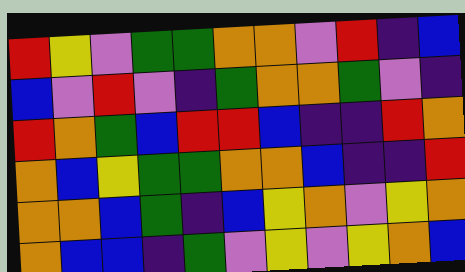[["red", "yellow", "violet", "green", "green", "orange", "orange", "violet", "red", "indigo", "blue"], ["blue", "violet", "red", "violet", "indigo", "green", "orange", "orange", "green", "violet", "indigo"], ["red", "orange", "green", "blue", "red", "red", "blue", "indigo", "indigo", "red", "orange"], ["orange", "blue", "yellow", "green", "green", "orange", "orange", "blue", "indigo", "indigo", "red"], ["orange", "orange", "blue", "green", "indigo", "blue", "yellow", "orange", "violet", "yellow", "orange"], ["orange", "blue", "blue", "indigo", "green", "violet", "yellow", "violet", "yellow", "orange", "blue"]]